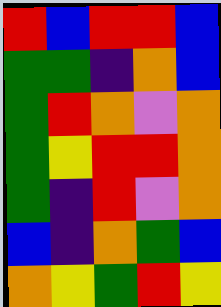[["red", "blue", "red", "red", "blue"], ["green", "green", "indigo", "orange", "blue"], ["green", "red", "orange", "violet", "orange"], ["green", "yellow", "red", "red", "orange"], ["green", "indigo", "red", "violet", "orange"], ["blue", "indigo", "orange", "green", "blue"], ["orange", "yellow", "green", "red", "yellow"]]